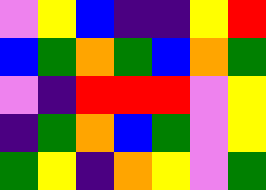[["violet", "yellow", "blue", "indigo", "indigo", "yellow", "red"], ["blue", "green", "orange", "green", "blue", "orange", "green"], ["violet", "indigo", "red", "red", "red", "violet", "yellow"], ["indigo", "green", "orange", "blue", "green", "violet", "yellow"], ["green", "yellow", "indigo", "orange", "yellow", "violet", "green"]]